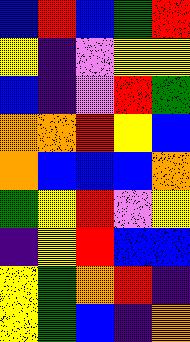[["blue", "red", "blue", "green", "red"], ["yellow", "indigo", "violet", "yellow", "yellow"], ["blue", "indigo", "violet", "red", "green"], ["orange", "orange", "red", "yellow", "blue"], ["orange", "blue", "blue", "blue", "orange"], ["green", "yellow", "red", "violet", "yellow"], ["indigo", "yellow", "red", "blue", "blue"], ["yellow", "green", "orange", "red", "indigo"], ["yellow", "green", "blue", "indigo", "orange"]]